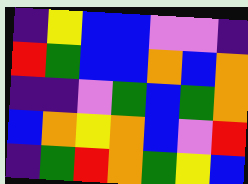[["indigo", "yellow", "blue", "blue", "violet", "violet", "indigo"], ["red", "green", "blue", "blue", "orange", "blue", "orange"], ["indigo", "indigo", "violet", "green", "blue", "green", "orange"], ["blue", "orange", "yellow", "orange", "blue", "violet", "red"], ["indigo", "green", "red", "orange", "green", "yellow", "blue"]]